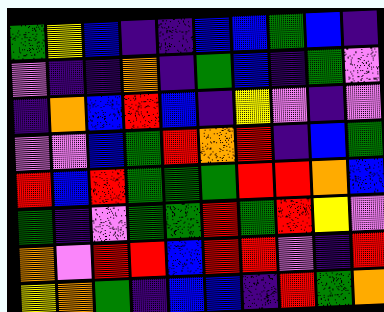[["green", "yellow", "blue", "indigo", "indigo", "blue", "blue", "green", "blue", "indigo"], ["violet", "indigo", "indigo", "orange", "indigo", "green", "blue", "indigo", "green", "violet"], ["indigo", "orange", "blue", "red", "blue", "indigo", "yellow", "violet", "indigo", "violet"], ["violet", "violet", "blue", "green", "red", "orange", "red", "indigo", "blue", "green"], ["red", "blue", "red", "green", "green", "green", "red", "red", "orange", "blue"], ["green", "indigo", "violet", "green", "green", "red", "green", "red", "yellow", "violet"], ["orange", "violet", "red", "red", "blue", "red", "red", "violet", "indigo", "red"], ["yellow", "orange", "green", "indigo", "blue", "blue", "indigo", "red", "green", "orange"]]